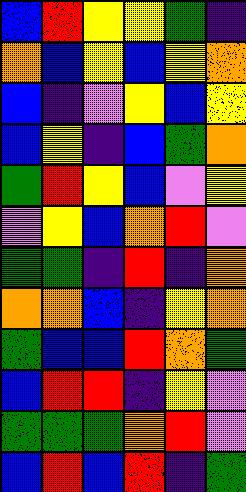[["blue", "red", "yellow", "yellow", "green", "indigo"], ["orange", "blue", "yellow", "blue", "yellow", "orange"], ["blue", "indigo", "violet", "yellow", "blue", "yellow"], ["blue", "yellow", "indigo", "blue", "green", "orange"], ["green", "red", "yellow", "blue", "violet", "yellow"], ["violet", "yellow", "blue", "orange", "red", "violet"], ["green", "green", "indigo", "red", "indigo", "orange"], ["orange", "orange", "blue", "indigo", "yellow", "orange"], ["green", "blue", "blue", "red", "orange", "green"], ["blue", "red", "red", "indigo", "yellow", "violet"], ["green", "green", "green", "orange", "red", "violet"], ["blue", "red", "blue", "red", "indigo", "green"]]